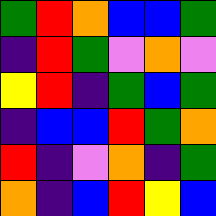[["green", "red", "orange", "blue", "blue", "green"], ["indigo", "red", "green", "violet", "orange", "violet"], ["yellow", "red", "indigo", "green", "blue", "green"], ["indigo", "blue", "blue", "red", "green", "orange"], ["red", "indigo", "violet", "orange", "indigo", "green"], ["orange", "indigo", "blue", "red", "yellow", "blue"]]